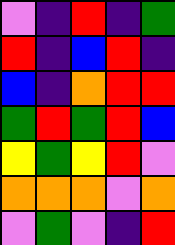[["violet", "indigo", "red", "indigo", "green"], ["red", "indigo", "blue", "red", "indigo"], ["blue", "indigo", "orange", "red", "red"], ["green", "red", "green", "red", "blue"], ["yellow", "green", "yellow", "red", "violet"], ["orange", "orange", "orange", "violet", "orange"], ["violet", "green", "violet", "indigo", "red"]]